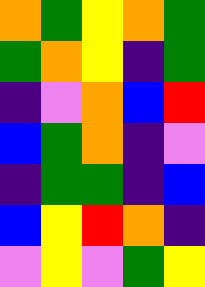[["orange", "green", "yellow", "orange", "green"], ["green", "orange", "yellow", "indigo", "green"], ["indigo", "violet", "orange", "blue", "red"], ["blue", "green", "orange", "indigo", "violet"], ["indigo", "green", "green", "indigo", "blue"], ["blue", "yellow", "red", "orange", "indigo"], ["violet", "yellow", "violet", "green", "yellow"]]